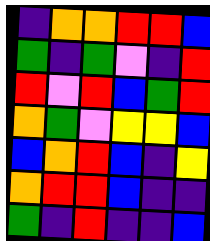[["indigo", "orange", "orange", "red", "red", "blue"], ["green", "indigo", "green", "violet", "indigo", "red"], ["red", "violet", "red", "blue", "green", "red"], ["orange", "green", "violet", "yellow", "yellow", "blue"], ["blue", "orange", "red", "blue", "indigo", "yellow"], ["orange", "red", "red", "blue", "indigo", "indigo"], ["green", "indigo", "red", "indigo", "indigo", "blue"]]